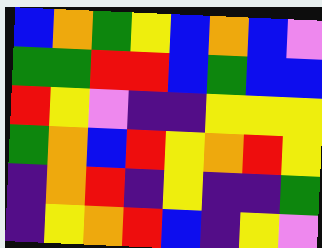[["blue", "orange", "green", "yellow", "blue", "orange", "blue", "violet"], ["green", "green", "red", "red", "blue", "green", "blue", "blue"], ["red", "yellow", "violet", "indigo", "indigo", "yellow", "yellow", "yellow"], ["green", "orange", "blue", "red", "yellow", "orange", "red", "yellow"], ["indigo", "orange", "red", "indigo", "yellow", "indigo", "indigo", "green"], ["indigo", "yellow", "orange", "red", "blue", "indigo", "yellow", "violet"]]